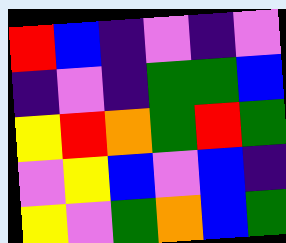[["red", "blue", "indigo", "violet", "indigo", "violet"], ["indigo", "violet", "indigo", "green", "green", "blue"], ["yellow", "red", "orange", "green", "red", "green"], ["violet", "yellow", "blue", "violet", "blue", "indigo"], ["yellow", "violet", "green", "orange", "blue", "green"]]